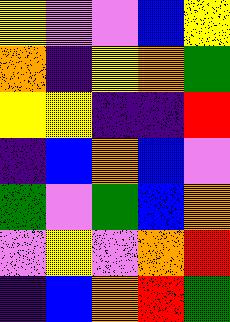[["yellow", "violet", "violet", "blue", "yellow"], ["orange", "indigo", "yellow", "orange", "green"], ["yellow", "yellow", "indigo", "indigo", "red"], ["indigo", "blue", "orange", "blue", "violet"], ["green", "violet", "green", "blue", "orange"], ["violet", "yellow", "violet", "orange", "red"], ["indigo", "blue", "orange", "red", "green"]]